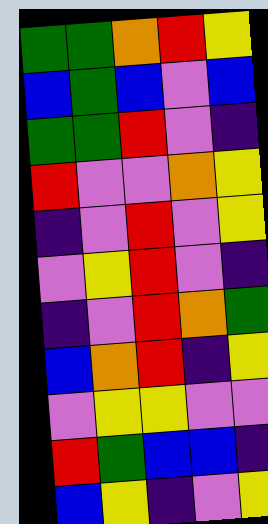[["green", "green", "orange", "red", "yellow"], ["blue", "green", "blue", "violet", "blue"], ["green", "green", "red", "violet", "indigo"], ["red", "violet", "violet", "orange", "yellow"], ["indigo", "violet", "red", "violet", "yellow"], ["violet", "yellow", "red", "violet", "indigo"], ["indigo", "violet", "red", "orange", "green"], ["blue", "orange", "red", "indigo", "yellow"], ["violet", "yellow", "yellow", "violet", "violet"], ["red", "green", "blue", "blue", "indigo"], ["blue", "yellow", "indigo", "violet", "yellow"]]